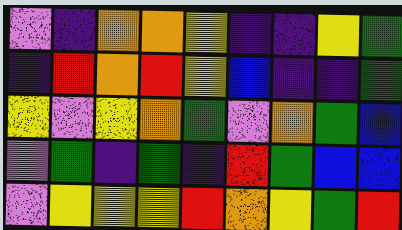[["violet", "indigo", "orange", "orange", "yellow", "indigo", "indigo", "yellow", "green"], ["indigo", "red", "orange", "red", "yellow", "blue", "indigo", "indigo", "green"], ["yellow", "violet", "yellow", "orange", "green", "violet", "orange", "green", "blue"], ["violet", "green", "indigo", "green", "indigo", "red", "green", "blue", "blue"], ["violet", "yellow", "yellow", "yellow", "red", "orange", "yellow", "green", "red"]]